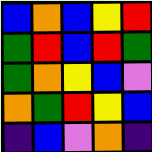[["blue", "orange", "blue", "yellow", "red"], ["green", "red", "blue", "red", "green"], ["green", "orange", "yellow", "blue", "violet"], ["orange", "green", "red", "yellow", "blue"], ["indigo", "blue", "violet", "orange", "indigo"]]